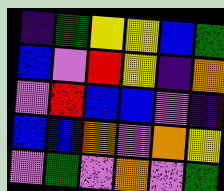[["indigo", "green", "yellow", "yellow", "blue", "green"], ["blue", "violet", "red", "yellow", "indigo", "orange"], ["violet", "red", "blue", "blue", "violet", "indigo"], ["blue", "blue", "orange", "violet", "orange", "yellow"], ["violet", "green", "violet", "orange", "violet", "green"]]